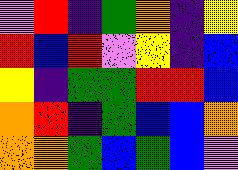[["violet", "red", "indigo", "green", "orange", "indigo", "yellow"], ["red", "blue", "red", "violet", "yellow", "indigo", "blue"], ["yellow", "indigo", "green", "green", "red", "red", "blue"], ["orange", "red", "indigo", "green", "blue", "blue", "orange"], ["orange", "orange", "green", "blue", "green", "blue", "violet"]]